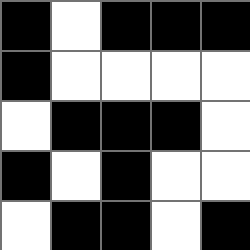[["black", "white", "black", "black", "black"], ["black", "white", "white", "white", "white"], ["white", "black", "black", "black", "white"], ["black", "white", "black", "white", "white"], ["white", "black", "black", "white", "black"]]